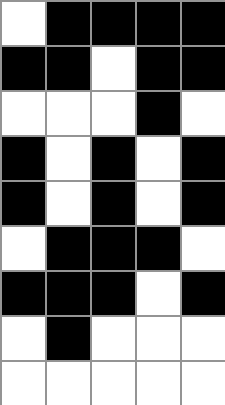[["white", "black", "black", "black", "black"], ["black", "black", "white", "black", "black"], ["white", "white", "white", "black", "white"], ["black", "white", "black", "white", "black"], ["black", "white", "black", "white", "black"], ["white", "black", "black", "black", "white"], ["black", "black", "black", "white", "black"], ["white", "black", "white", "white", "white"], ["white", "white", "white", "white", "white"]]